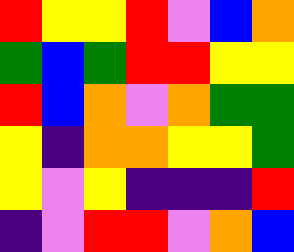[["red", "yellow", "yellow", "red", "violet", "blue", "orange"], ["green", "blue", "green", "red", "red", "yellow", "yellow"], ["red", "blue", "orange", "violet", "orange", "green", "green"], ["yellow", "indigo", "orange", "orange", "yellow", "yellow", "green"], ["yellow", "violet", "yellow", "indigo", "indigo", "indigo", "red"], ["indigo", "violet", "red", "red", "violet", "orange", "blue"]]